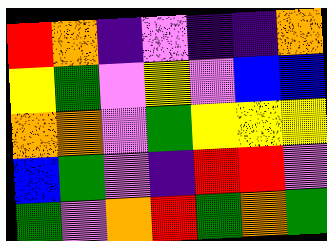[["red", "orange", "indigo", "violet", "indigo", "indigo", "orange"], ["yellow", "green", "violet", "yellow", "violet", "blue", "blue"], ["orange", "orange", "violet", "green", "yellow", "yellow", "yellow"], ["blue", "green", "violet", "indigo", "red", "red", "violet"], ["green", "violet", "orange", "red", "green", "orange", "green"]]